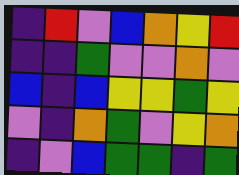[["indigo", "red", "violet", "blue", "orange", "yellow", "red"], ["indigo", "indigo", "green", "violet", "violet", "orange", "violet"], ["blue", "indigo", "blue", "yellow", "yellow", "green", "yellow"], ["violet", "indigo", "orange", "green", "violet", "yellow", "orange"], ["indigo", "violet", "blue", "green", "green", "indigo", "green"]]